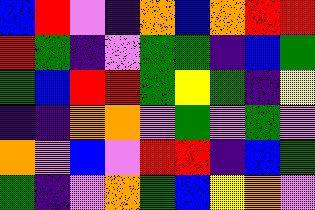[["blue", "red", "violet", "indigo", "orange", "blue", "orange", "red", "red"], ["red", "green", "indigo", "violet", "green", "green", "indigo", "blue", "green"], ["green", "blue", "red", "red", "green", "yellow", "green", "indigo", "yellow"], ["indigo", "indigo", "orange", "orange", "violet", "green", "violet", "green", "violet"], ["orange", "violet", "blue", "violet", "red", "red", "indigo", "blue", "green"], ["green", "indigo", "violet", "orange", "green", "blue", "yellow", "orange", "violet"]]